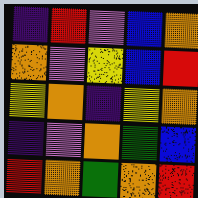[["indigo", "red", "violet", "blue", "orange"], ["orange", "violet", "yellow", "blue", "red"], ["yellow", "orange", "indigo", "yellow", "orange"], ["indigo", "violet", "orange", "green", "blue"], ["red", "orange", "green", "orange", "red"]]